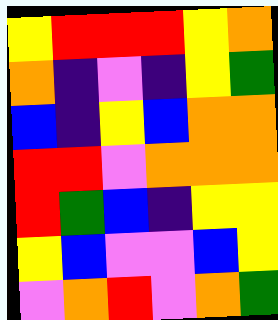[["yellow", "red", "red", "red", "yellow", "orange"], ["orange", "indigo", "violet", "indigo", "yellow", "green"], ["blue", "indigo", "yellow", "blue", "orange", "orange"], ["red", "red", "violet", "orange", "orange", "orange"], ["red", "green", "blue", "indigo", "yellow", "yellow"], ["yellow", "blue", "violet", "violet", "blue", "yellow"], ["violet", "orange", "red", "violet", "orange", "green"]]